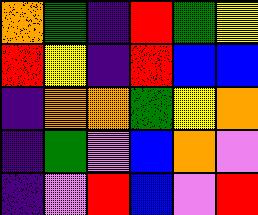[["orange", "green", "indigo", "red", "green", "yellow"], ["red", "yellow", "indigo", "red", "blue", "blue"], ["indigo", "orange", "orange", "green", "yellow", "orange"], ["indigo", "green", "violet", "blue", "orange", "violet"], ["indigo", "violet", "red", "blue", "violet", "red"]]